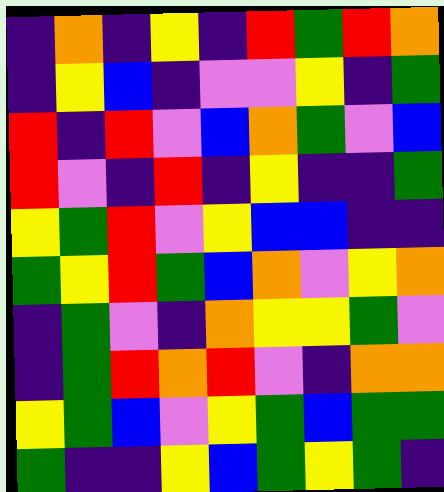[["indigo", "orange", "indigo", "yellow", "indigo", "red", "green", "red", "orange"], ["indigo", "yellow", "blue", "indigo", "violet", "violet", "yellow", "indigo", "green"], ["red", "indigo", "red", "violet", "blue", "orange", "green", "violet", "blue"], ["red", "violet", "indigo", "red", "indigo", "yellow", "indigo", "indigo", "green"], ["yellow", "green", "red", "violet", "yellow", "blue", "blue", "indigo", "indigo"], ["green", "yellow", "red", "green", "blue", "orange", "violet", "yellow", "orange"], ["indigo", "green", "violet", "indigo", "orange", "yellow", "yellow", "green", "violet"], ["indigo", "green", "red", "orange", "red", "violet", "indigo", "orange", "orange"], ["yellow", "green", "blue", "violet", "yellow", "green", "blue", "green", "green"], ["green", "indigo", "indigo", "yellow", "blue", "green", "yellow", "green", "indigo"]]